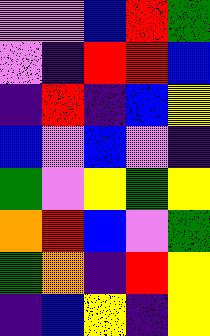[["violet", "violet", "blue", "red", "green"], ["violet", "indigo", "red", "red", "blue"], ["indigo", "red", "indigo", "blue", "yellow"], ["blue", "violet", "blue", "violet", "indigo"], ["green", "violet", "yellow", "green", "yellow"], ["orange", "red", "blue", "violet", "green"], ["green", "orange", "indigo", "red", "yellow"], ["indigo", "blue", "yellow", "indigo", "yellow"]]